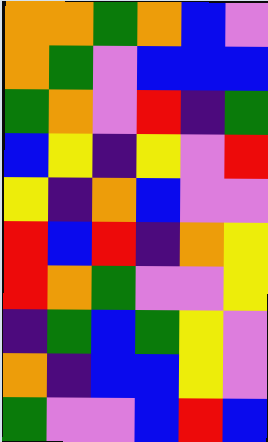[["orange", "orange", "green", "orange", "blue", "violet"], ["orange", "green", "violet", "blue", "blue", "blue"], ["green", "orange", "violet", "red", "indigo", "green"], ["blue", "yellow", "indigo", "yellow", "violet", "red"], ["yellow", "indigo", "orange", "blue", "violet", "violet"], ["red", "blue", "red", "indigo", "orange", "yellow"], ["red", "orange", "green", "violet", "violet", "yellow"], ["indigo", "green", "blue", "green", "yellow", "violet"], ["orange", "indigo", "blue", "blue", "yellow", "violet"], ["green", "violet", "violet", "blue", "red", "blue"]]